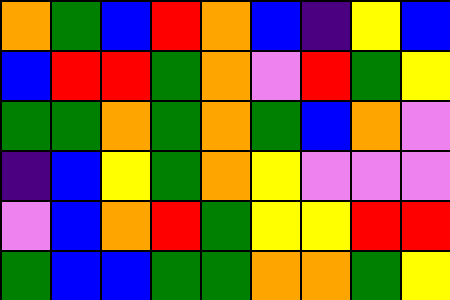[["orange", "green", "blue", "red", "orange", "blue", "indigo", "yellow", "blue"], ["blue", "red", "red", "green", "orange", "violet", "red", "green", "yellow"], ["green", "green", "orange", "green", "orange", "green", "blue", "orange", "violet"], ["indigo", "blue", "yellow", "green", "orange", "yellow", "violet", "violet", "violet"], ["violet", "blue", "orange", "red", "green", "yellow", "yellow", "red", "red"], ["green", "blue", "blue", "green", "green", "orange", "orange", "green", "yellow"]]